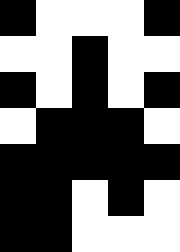[["black", "white", "white", "white", "black"], ["white", "white", "black", "white", "white"], ["black", "white", "black", "white", "black"], ["white", "black", "black", "black", "white"], ["black", "black", "black", "black", "black"], ["black", "black", "white", "black", "white"], ["black", "black", "white", "white", "white"]]